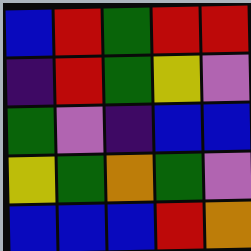[["blue", "red", "green", "red", "red"], ["indigo", "red", "green", "yellow", "violet"], ["green", "violet", "indigo", "blue", "blue"], ["yellow", "green", "orange", "green", "violet"], ["blue", "blue", "blue", "red", "orange"]]